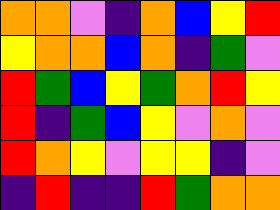[["orange", "orange", "violet", "indigo", "orange", "blue", "yellow", "red"], ["yellow", "orange", "orange", "blue", "orange", "indigo", "green", "violet"], ["red", "green", "blue", "yellow", "green", "orange", "red", "yellow"], ["red", "indigo", "green", "blue", "yellow", "violet", "orange", "violet"], ["red", "orange", "yellow", "violet", "yellow", "yellow", "indigo", "violet"], ["indigo", "red", "indigo", "indigo", "red", "green", "orange", "orange"]]